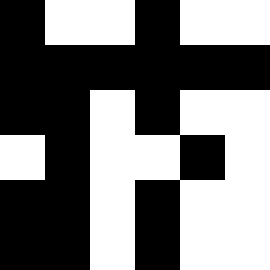[["black", "white", "white", "black", "white", "white"], ["black", "black", "black", "black", "black", "black"], ["black", "black", "white", "black", "white", "white"], ["white", "black", "white", "white", "black", "white"], ["black", "black", "white", "black", "white", "white"], ["black", "black", "white", "black", "white", "white"]]